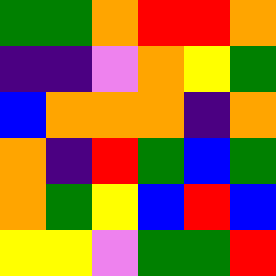[["green", "green", "orange", "red", "red", "orange"], ["indigo", "indigo", "violet", "orange", "yellow", "green"], ["blue", "orange", "orange", "orange", "indigo", "orange"], ["orange", "indigo", "red", "green", "blue", "green"], ["orange", "green", "yellow", "blue", "red", "blue"], ["yellow", "yellow", "violet", "green", "green", "red"]]